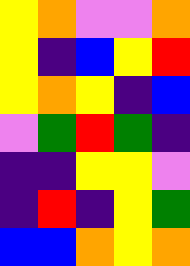[["yellow", "orange", "violet", "violet", "orange"], ["yellow", "indigo", "blue", "yellow", "red"], ["yellow", "orange", "yellow", "indigo", "blue"], ["violet", "green", "red", "green", "indigo"], ["indigo", "indigo", "yellow", "yellow", "violet"], ["indigo", "red", "indigo", "yellow", "green"], ["blue", "blue", "orange", "yellow", "orange"]]